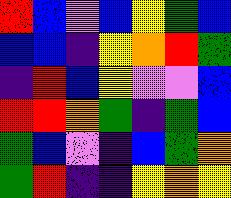[["red", "blue", "violet", "blue", "yellow", "green", "blue"], ["blue", "blue", "indigo", "yellow", "orange", "red", "green"], ["indigo", "red", "blue", "yellow", "violet", "violet", "blue"], ["red", "red", "orange", "green", "indigo", "green", "blue"], ["green", "blue", "violet", "indigo", "blue", "green", "orange"], ["green", "red", "indigo", "indigo", "yellow", "orange", "yellow"]]